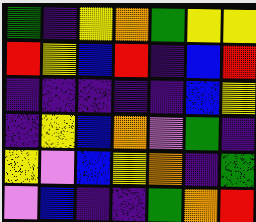[["green", "indigo", "yellow", "orange", "green", "yellow", "yellow"], ["red", "yellow", "blue", "red", "indigo", "blue", "red"], ["indigo", "indigo", "indigo", "indigo", "indigo", "blue", "yellow"], ["indigo", "yellow", "blue", "orange", "violet", "green", "indigo"], ["yellow", "violet", "blue", "yellow", "orange", "indigo", "green"], ["violet", "blue", "indigo", "indigo", "green", "orange", "red"]]